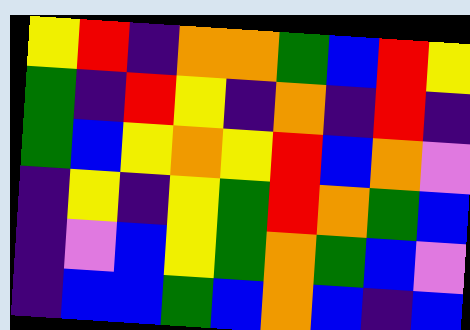[["yellow", "red", "indigo", "orange", "orange", "green", "blue", "red", "yellow"], ["green", "indigo", "red", "yellow", "indigo", "orange", "indigo", "red", "indigo"], ["green", "blue", "yellow", "orange", "yellow", "red", "blue", "orange", "violet"], ["indigo", "yellow", "indigo", "yellow", "green", "red", "orange", "green", "blue"], ["indigo", "violet", "blue", "yellow", "green", "orange", "green", "blue", "violet"], ["indigo", "blue", "blue", "green", "blue", "orange", "blue", "indigo", "blue"]]